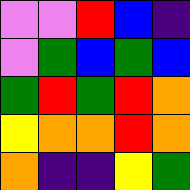[["violet", "violet", "red", "blue", "indigo"], ["violet", "green", "blue", "green", "blue"], ["green", "red", "green", "red", "orange"], ["yellow", "orange", "orange", "red", "orange"], ["orange", "indigo", "indigo", "yellow", "green"]]